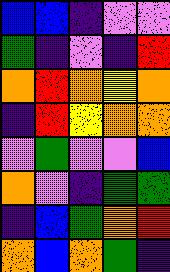[["blue", "blue", "indigo", "violet", "violet"], ["green", "indigo", "violet", "indigo", "red"], ["orange", "red", "orange", "yellow", "orange"], ["indigo", "red", "yellow", "orange", "orange"], ["violet", "green", "violet", "violet", "blue"], ["orange", "violet", "indigo", "green", "green"], ["indigo", "blue", "green", "orange", "red"], ["orange", "blue", "orange", "green", "indigo"]]